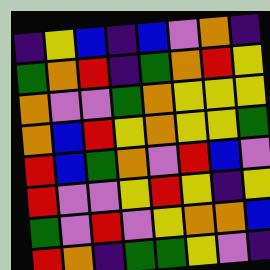[["indigo", "yellow", "blue", "indigo", "blue", "violet", "orange", "indigo"], ["green", "orange", "red", "indigo", "green", "orange", "red", "yellow"], ["orange", "violet", "violet", "green", "orange", "yellow", "yellow", "yellow"], ["orange", "blue", "red", "yellow", "orange", "yellow", "yellow", "green"], ["red", "blue", "green", "orange", "violet", "red", "blue", "violet"], ["red", "violet", "violet", "yellow", "red", "yellow", "indigo", "yellow"], ["green", "violet", "red", "violet", "yellow", "orange", "orange", "blue"], ["red", "orange", "indigo", "green", "green", "yellow", "violet", "indigo"]]